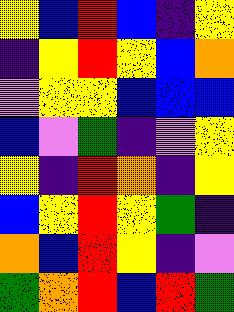[["yellow", "blue", "red", "blue", "indigo", "yellow"], ["indigo", "yellow", "red", "yellow", "blue", "orange"], ["violet", "yellow", "yellow", "blue", "blue", "blue"], ["blue", "violet", "green", "indigo", "violet", "yellow"], ["yellow", "indigo", "red", "orange", "indigo", "yellow"], ["blue", "yellow", "red", "yellow", "green", "indigo"], ["orange", "blue", "red", "yellow", "indigo", "violet"], ["green", "orange", "red", "blue", "red", "green"]]